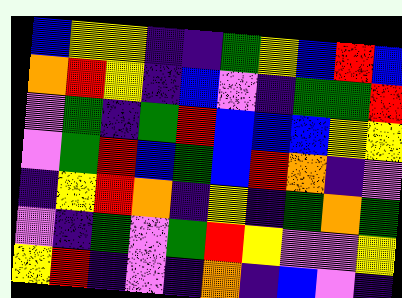[["blue", "yellow", "yellow", "indigo", "indigo", "green", "yellow", "blue", "red", "blue"], ["orange", "red", "yellow", "indigo", "blue", "violet", "indigo", "green", "green", "red"], ["violet", "green", "indigo", "green", "red", "blue", "blue", "blue", "yellow", "yellow"], ["violet", "green", "red", "blue", "green", "blue", "red", "orange", "indigo", "violet"], ["indigo", "yellow", "red", "orange", "indigo", "yellow", "indigo", "green", "orange", "green"], ["violet", "indigo", "green", "violet", "green", "red", "yellow", "violet", "violet", "yellow"], ["yellow", "red", "indigo", "violet", "indigo", "orange", "indigo", "blue", "violet", "indigo"]]